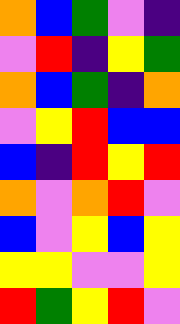[["orange", "blue", "green", "violet", "indigo"], ["violet", "red", "indigo", "yellow", "green"], ["orange", "blue", "green", "indigo", "orange"], ["violet", "yellow", "red", "blue", "blue"], ["blue", "indigo", "red", "yellow", "red"], ["orange", "violet", "orange", "red", "violet"], ["blue", "violet", "yellow", "blue", "yellow"], ["yellow", "yellow", "violet", "violet", "yellow"], ["red", "green", "yellow", "red", "violet"]]